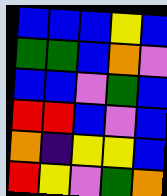[["blue", "blue", "blue", "yellow", "blue"], ["green", "green", "blue", "orange", "violet"], ["blue", "blue", "violet", "green", "blue"], ["red", "red", "blue", "violet", "blue"], ["orange", "indigo", "yellow", "yellow", "blue"], ["red", "yellow", "violet", "green", "orange"]]